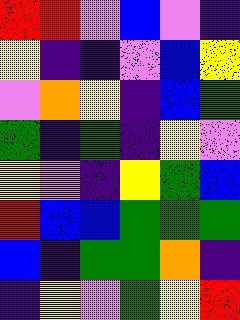[["red", "red", "violet", "blue", "violet", "indigo"], ["yellow", "indigo", "indigo", "violet", "blue", "yellow"], ["violet", "orange", "yellow", "indigo", "blue", "green"], ["green", "indigo", "green", "indigo", "yellow", "violet"], ["yellow", "violet", "indigo", "yellow", "green", "blue"], ["red", "blue", "blue", "green", "green", "green"], ["blue", "indigo", "green", "green", "orange", "indigo"], ["indigo", "yellow", "violet", "green", "yellow", "red"]]